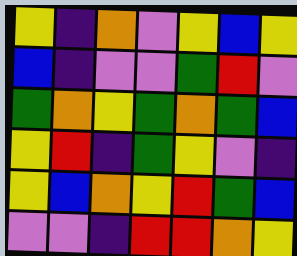[["yellow", "indigo", "orange", "violet", "yellow", "blue", "yellow"], ["blue", "indigo", "violet", "violet", "green", "red", "violet"], ["green", "orange", "yellow", "green", "orange", "green", "blue"], ["yellow", "red", "indigo", "green", "yellow", "violet", "indigo"], ["yellow", "blue", "orange", "yellow", "red", "green", "blue"], ["violet", "violet", "indigo", "red", "red", "orange", "yellow"]]